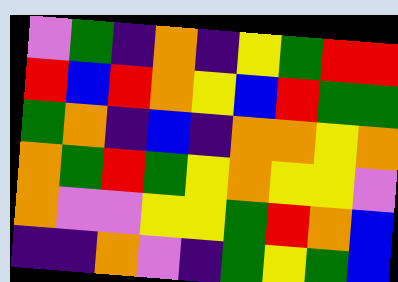[["violet", "green", "indigo", "orange", "indigo", "yellow", "green", "red", "red"], ["red", "blue", "red", "orange", "yellow", "blue", "red", "green", "green"], ["green", "orange", "indigo", "blue", "indigo", "orange", "orange", "yellow", "orange"], ["orange", "green", "red", "green", "yellow", "orange", "yellow", "yellow", "violet"], ["orange", "violet", "violet", "yellow", "yellow", "green", "red", "orange", "blue"], ["indigo", "indigo", "orange", "violet", "indigo", "green", "yellow", "green", "blue"]]